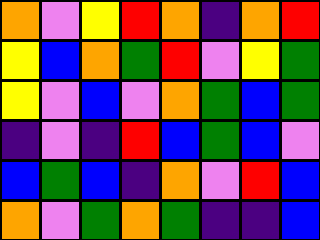[["orange", "violet", "yellow", "red", "orange", "indigo", "orange", "red"], ["yellow", "blue", "orange", "green", "red", "violet", "yellow", "green"], ["yellow", "violet", "blue", "violet", "orange", "green", "blue", "green"], ["indigo", "violet", "indigo", "red", "blue", "green", "blue", "violet"], ["blue", "green", "blue", "indigo", "orange", "violet", "red", "blue"], ["orange", "violet", "green", "orange", "green", "indigo", "indigo", "blue"]]